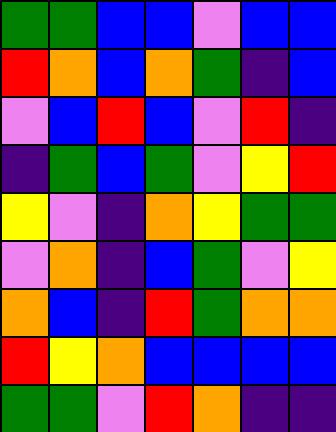[["green", "green", "blue", "blue", "violet", "blue", "blue"], ["red", "orange", "blue", "orange", "green", "indigo", "blue"], ["violet", "blue", "red", "blue", "violet", "red", "indigo"], ["indigo", "green", "blue", "green", "violet", "yellow", "red"], ["yellow", "violet", "indigo", "orange", "yellow", "green", "green"], ["violet", "orange", "indigo", "blue", "green", "violet", "yellow"], ["orange", "blue", "indigo", "red", "green", "orange", "orange"], ["red", "yellow", "orange", "blue", "blue", "blue", "blue"], ["green", "green", "violet", "red", "orange", "indigo", "indigo"]]